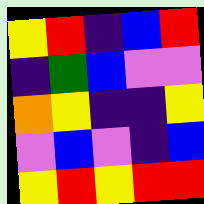[["yellow", "red", "indigo", "blue", "red"], ["indigo", "green", "blue", "violet", "violet"], ["orange", "yellow", "indigo", "indigo", "yellow"], ["violet", "blue", "violet", "indigo", "blue"], ["yellow", "red", "yellow", "red", "red"]]